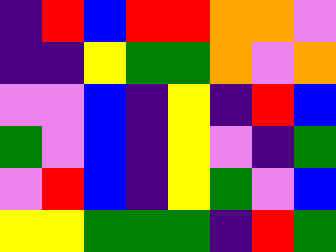[["indigo", "red", "blue", "red", "red", "orange", "orange", "violet"], ["indigo", "indigo", "yellow", "green", "green", "orange", "violet", "orange"], ["violet", "violet", "blue", "indigo", "yellow", "indigo", "red", "blue"], ["green", "violet", "blue", "indigo", "yellow", "violet", "indigo", "green"], ["violet", "red", "blue", "indigo", "yellow", "green", "violet", "blue"], ["yellow", "yellow", "green", "green", "green", "indigo", "red", "green"]]